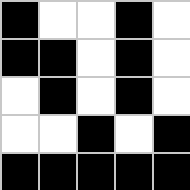[["black", "white", "white", "black", "white"], ["black", "black", "white", "black", "white"], ["white", "black", "white", "black", "white"], ["white", "white", "black", "white", "black"], ["black", "black", "black", "black", "black"]]